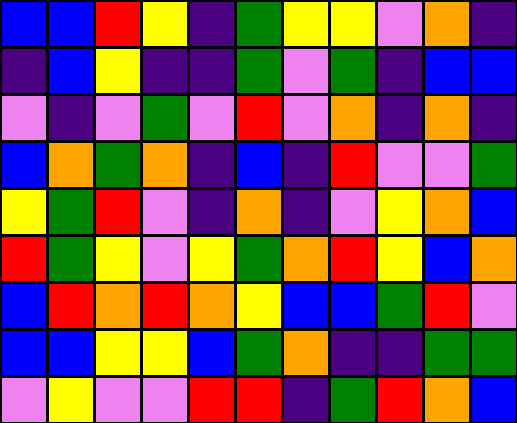[["blue", "blue", "red", "yellow", "indigo", "green", "yellow", "yellow", "violet", "orange", "indigo"], ["indigo", "blue", "yellow", "indigo", "indigo", "green", "violet", "green", "indigo", "blue", "blue"], ["violet", "indigo", "violet", "green", "violet", "red", "violet", "orange", "indigo", "orange", "indigo"], ["blue", "orange", "green", "orange", "indigo", "blue", "indigo", "red", "violet", "violet", "green"], ["yellow", "green", "red", "violet", "indigo", "orange", "indigo", "violet", "yellow", "orange", "blue"], ["red", "green", "yellow", "violet", "yellow", "green", "orange", "red", "yellow", "blue", "orange"], ["blue", "red", "orange", "red", "orange", "yellow", "blue", "blue", "green", "red", "violet"], ["blue", "blue", "yellow", "yellow", "blue", "green", "orange", "indigo", "indigo", "green", "green"], ["violet", "yellow", "violet", "violet", "red", "red", "indigo", "green", "red", "orange", "blue"]]